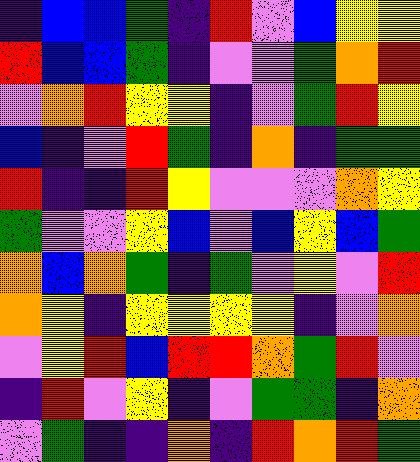[["indigo", "blue", "blue", "green", "indigo", "red", "violet", "blue", "yellow", "yellow"], ["red", "blue", "blue", "green", "indigo", "violet", "violet", "green", "orange", "red"], ["violet", "orange", "red", "yellow", "yellow", "indigo", "violet", "green", "red", "yellow"], ["blue", "indigo", "violet", "red", "green", "indigo", "orange", "indigo", "green", "green"], ["red", "indigo", "indigo", "red", "yellow", "violet", "violet", "violet", "orange", "yellow"], ["green", "violet", "violet", "yellow", "blue", "violet", "blue", "yellow", "blue", "green"], ["orange", "blue", "orange", "green", "indigo", "green", "violet", "yellow", "violet", "red"], ["orange", "yellow", "indigo", "yellow", "yellow", "yellow", "yellow", "indigo", "violet", "orange"], ["violet", "yellow", "red", "blue", "red", "red", "orange", "green", "red", "violet"], ["indigo", "red", "violet", "yellow", "indigo", "violet", "green", "green", "indigo", "orange"], ["violet", "green", "indigo", "indigo", "orange", "indigo", "red", "orange", "red", "green"]]